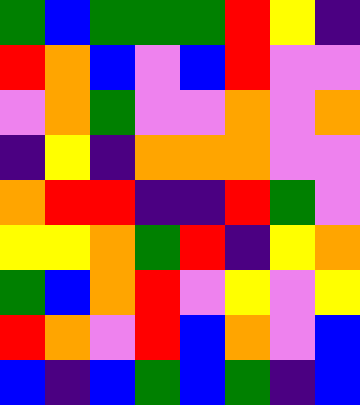[["green", "blue", "green", "green", "green", "red", "yellow", "indigo"], ["red", "orange", "blue", "violet", "blue", "red", "violet", "violet"], ["violet", "orange", "green", "violet", "violet", "orange", "violet", "orange"], ["indigo", "yellow", "indigo", "orange", "orange", "orange", "violet", "violet"], ["orange", "red", "red", "indigo", "indigo", "red", "green", "violet"], ["yellow", "yellow", "orange", "green", "red", "indigo", "yellow", "orange"], ["green", "blue", "orange", "red", "violet", "yellow", "violet", "yellow"], ["red", "orange", "violet", "red", "blue", "orange", "violet", "blue"], ["blue", "indigo", "blue", "green", "blue", "green", "indigo", "blue"]]